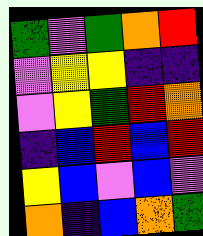[["green", "violet", "green", "orange", "red"], ["violet", "yellow", "yellow", "indigo", "indigo"], ["violet", "yellow", "green", "red", "orange"], ["indigo", "blue", "red", "blue", "red"], ["yellow", "blue", "violet", "blue", "violet"], ["orange", "indigo", "blue", "orange", "green"]]